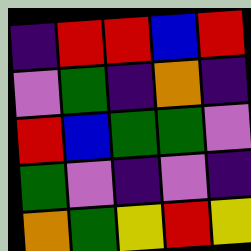[["indigo", "red", "red", "blue", "red"], ["violet", "green", "indigo", "orange", "indigo"], ["red", "blue", "green", "green", "violet"], ["green", "violet", "indigo", "violet", "indigo"], ["orange", "green", "yellow", "red", "yellow"]]